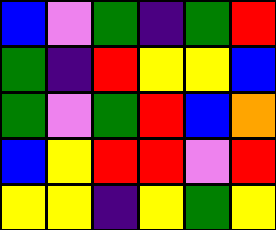[["blue", "violet", "green", "indigo", "green", "red"], ["green", "indigo", "red", "yellow", "yellow", "blue"], ["green", "violet", "green", "red", "blue", "orange"], ["blue", "yellow", "red", "red", "violet", "red"], ["yellow", "yellow", "indigo", "yellow", "green", "yellow"]]